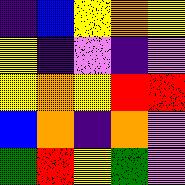[["indigo", "blue", "yellow", "orange", "yellow"], ["yellow", "indigo", "violet", "indigo", "violet"], ["yellow", "orange", "yellow", "red", "red"], ["blue", "orange", "indigo", "orange", "violet"], ["green", "red", "yellow", "green", "violet"]]